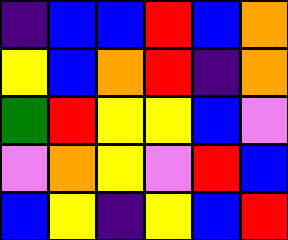[["indigo", "blue", "blue", "red", "blue", "orange"], ["yellow", "blue", "orange", "red", "indigo", "orange"], ["green", "red", "yellow", "yellow", "blue", "violet"], ["violet", "orange", "yellow", "violet", "red", "blue"], ["blue", "yellow", "indigo", "yellow", "blue", "red"]]